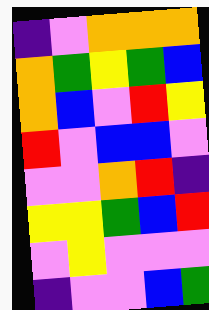[["indigo", "violet", "orange", "orange", "orange"], ["orange", "green", "yellow", "green", "blue"], ["orange", "blue", "violet", "red", "yellow"], ["red", "violet", "blue", "blue", "violet"], ["violet", "violet", "orange", "red", "indigo"], ["yellow", "yellow", "green", "blue", "red"], ["violet", "yellow", "violet", "violet", "violet"], ["indigo", "violet", "violet", "blue", "green"]]